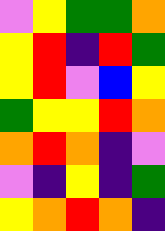[["violet", "yellow", "green", "green", "orange"], ["yellow", "red", "indigo", "red", "green"], ["yellow", "red", "violet", "blue", "yellow"], ["green", "yellow", "yellow", "red", "orange"], ["orange", "red", "orange", "indigo", "violet"], ["violet", "indigo", "yellow", "indigo", "green"], ["yellow", "orange", "red", "orange", "indigo"]]